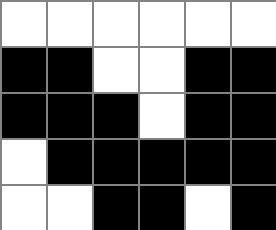[["white", "white", "white", "white", "white", "white"], ["black", "black", "white", "white", "black", "black"], ["black", "black", "black", "white", "black", "black"], ["white", "black", "black", "black", "black", "black"], ["white", "white", "black", "black", "white", "black"]]